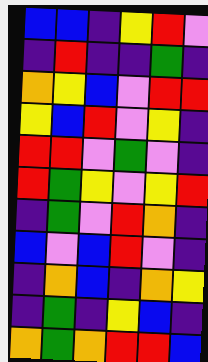[["blue", "blue", "indigo", "yellow", "red", "violet"], ["indigo", "red", "indigo", "indigo", "green", "indigo"], ["orange", "yellow", "blue", "violet", "red", "red"], ["yellow", "blue", "red", "violet", "yellow", "indigo"], ["red", "red", "violet", "green", "violet", "indigo"], ["red", "green", "yellow", "violet", "yellow", "red"], ["indigo", "green", "violet", "red", "orange", "indigo"], ["blue", "violet", "blue", "red", "violet", "indigo"], ["indigo", "orange", "blue", "indigo", "orange", "yellow"], ["indigo", "green", "indigo", "yellow", "blue", "indigo"], ["orange", "green", "orange", "red", "red", "blue"]]